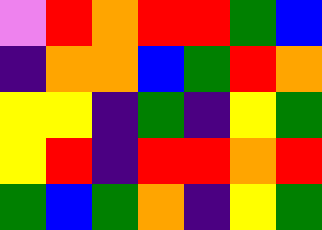[["violet", "red", "orange", "red", "red", "green", "blue"], ["indigo", "orange", "orange", "blue", "green", "red", "orange"], ["yellow", "yellow", "indigo", "green", "indigo", "yellow", "green"], ["yellow", "red", "indigo", "red", "red", "orange", "red"], ["green", "blue", "green", "orange", "indigo", "yellow", "green"]]